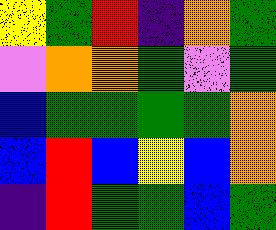[["yellow", "green", "red", "indigo", "orange", "green"], ["violet", "orange", "orange", "green", "violet", "green"], ["blue", "green", "green", "green", "green", "orange"], ["blue", "red", "blue", "yellow", "blue", "orange"], ["indigo", "red", "green", "green", "blue", "green"]]